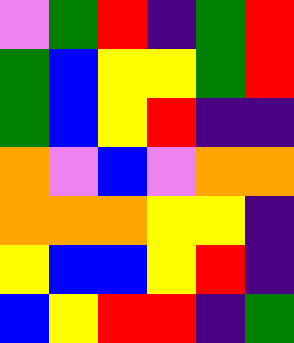[["violet", "green", "red", "indigo", "green", "red"], ["green", "blue", "yellow", "yellow", "green", "red"], ["green", "blue", "yellow", "red", "indigo", "indigo"], ["orange", "violet", "blue", "violet", "orange", "orange"], ["orange", "orange", "orange", "yellow", "yellow", "indigo"], ["yellow", "blue", "blue", "yellow", "red", "indigo"], ["blue", "yellow", "red", "red", "indigo", "green"]]